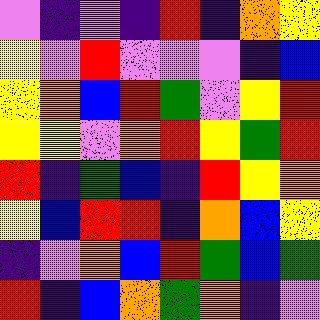[["violet", "indigo", "violet", "indigo", "red", "indigo", "orange", "yellow"], ["yellow", "violet", "red", "violet", "violet", "violet", "indigo", "blue"], ["yellow", "orange", "blue", "red", "green", "violet", "yellow", "red"], ["yellow", "yellow", "violet", "orange", "red", "yellow", "green", "red"], ["red", "indigo", "green", "blue", "indigo", "red", "yellow", "orange"], ["yellow", "blue", "red", "red", "indigo", "orange", "blue", "yellow"], ["indigo", "violet", "orange", "blue", "red", "green", "blue", "green"], ["red", "indigo", "blue", "orange", "green", "orange", "indigo", "violet"]]